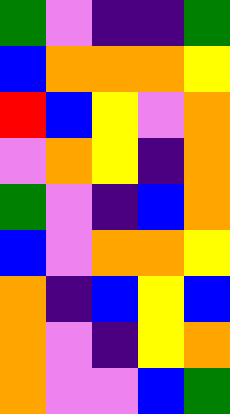[["green", "violet", "indigo", "indigo", "green"], ["blue", "orange", "orange", "orange", "yellow"], ["red", "blue", "yellow", "violet", "orange"], ["violet", "orange", "yellow", "indigo", "orange"], ["green", "violet", "indigo", "blue", "orange"], ["blue", "violet", "orange", "orange", "yellow"], ["orange", "indigo", "blue", "yellow", "blue"], ["orange", "violet", "indigo", "yellow", "orange"], ["orange", "violet", "violet", "blue", "green"]]